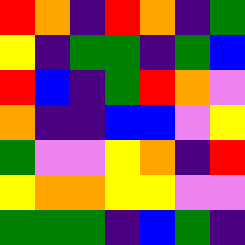[["red", "orange", "indigo", "red", "orange", "indigo", "green"], ["yellow", "indigo", "green", "green", "indigo", "green", "blue"], ["red", "blue", "indigo", "green", "red", "orange", "violet"], ["orange", "indigo", "indigo", "blue", "blue", "violet", "yellow"], ["green", "violet", "violet", "yellow", "orange", "indigo", "red"], ["yellow", "orange", "orange", "yellow", "yellow", "violet", "violet"], ["green", "green", "green", "indigo", "blue", "green", "indigo"]]